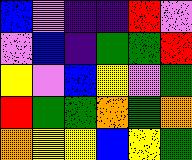[["blue", "violet", "indigo", "indigo", "red", "violet"], ["violet", "blue", "indigo", "green", "green", "red"], ["yellow", "violet", "blue", "yellow", "violet", "green"], ["red", "green", "green", "orange", "green", "orange"], ["orange", "yellow", "yellow", "blue", "yellow", "green"]]